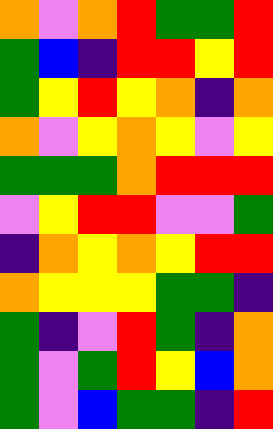[["orange", "violet", "orange", "red", "green", "green", "red"], ["green", "blue", "indigo", "red", "red", "yellow", "red"], ["green", "yellow", "red", "yellow", "orange", "indigo", "orange"], ["orange", "violet", "yellow", "orange", "yellow", "violet", "yellow"], ["green", "green", "green", "orange", "red", "red", "red"], ["violet", "yellow", "red", "red", "violet", "violet", "green"], ["indigo", "orange", "yellow", "orange", "yellow", "red", "red"], ["orange", "yellow", "yellow", "yellow", "green", "green", "indigo"], ["green", "indigo", "violet", "red", "green", "indigo", "orange"], ["green", "violet", "green", "red", "yellow", "blue", "orange"], ["green", "violet", "blue", "green", "green", "indigo", "red"]]